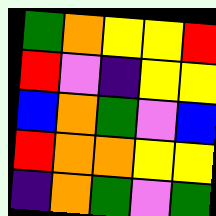[["green", "orange", "yellow", "yellow", "red"], ["red", "violet", "indigo", "yellow", "yellow"], ["blue", "orange", "green", "violet", "blue"], ["red", "orange", "orange", "yellow", "yellow"], ["indigo", "orange", "green", "violet", "green"]]